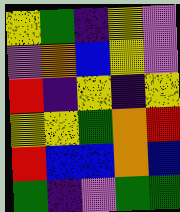[["yellow", "green", "indigo", "yellow", "violet"], ["violet", "orange", "blue", "yellow", "violet"], ["red", "indigo", "yellow", "indigo", "yellow"], ["yellow", "yellow", "green", "orange", "red"], ["red", "blue", "blue", "orange", "blue"], ["green", "indigo", "violet", "green", "green"]]